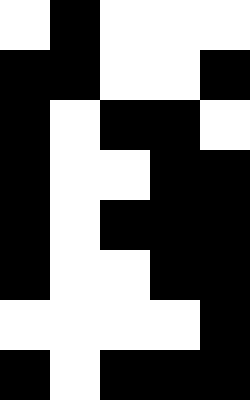[["white", "black", "white", "white", "white"], ["black", "black", "white", "white", "black"], ["black", "white", "black", "black", "white"], ["black", "white", "white", "black", "black"], ["black", "white", "black", "black", "black"], ["black", "white", "white", "black", "black"], ["white", "white", "white", "white", "black"], ["black", "white", "black", "black", "black"]]